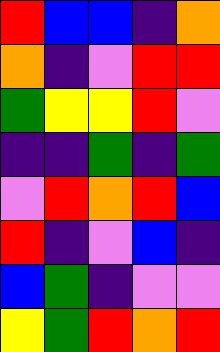[["red", "blue", "blue", "indigo", "orange"], ["orange", "indigo", "violet", "red", "red"], ["green", "yellow", "yellow", "red", "violet"], ["indigo", "indigo", "green", "indigo", "green"], ["violet", "red", "orange", "red", "blue"], ["red", "indigo", "violet", "blue", "indigo"], ["blue", "green", "indigo", "violet", "violet"], ["yellow", "green", "red", "orange", "red"]]